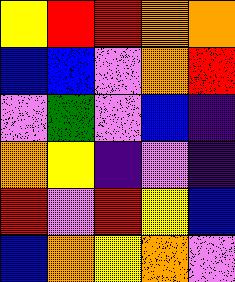[["yellow", "red", "red", "orange", "orange"], ["blue", "blue", "violet", "orange", "red"], ["violet", "green", "violet", "blue", "indigo"], ["orange", "yellow", "indigo", "violet", "indigo"], ["red", "violet", "red", "yellow", "blue"], ["blue", "orange", "yellow", "orange", "violet"]]